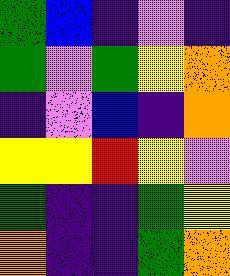[["green", "blue", "indigo", "violet", "indigo"], ["green", "violet", "green", "yellow", "orange"], ["indigo", "violet", "blue", "indigo", "orange"], ["yellow", "yellow", "red", "yellow", "violet"], ["green", "indigo", "indigo", "green", "yellow"], ["orange", "indigo", "indigo", "green", "orange"]]